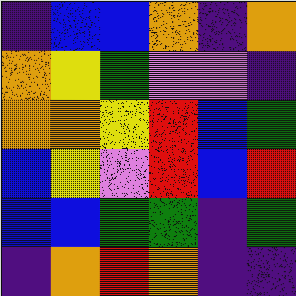[["indigo", "blue", "blue", "orange", "indigo", "orange"], ["orange", "yellow", "green", "violet", "violet", "indigo"], ["orange", "orange", "yellow", "red", "blue", "green"], ["blue", "yellow", "violet", "red", "blue", "red"], ["blue", "blue", "green", "green", "indigo", "green"], ["indigo", "orange", "red", "orange", "indigo", "indigo"]]